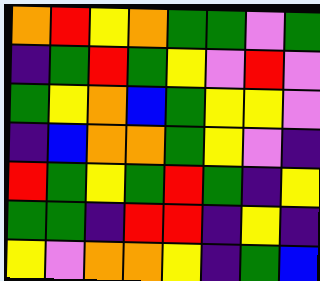[["orange", "red", "yellow", "orange", "green", "green", "violet", "green"], ["indigo", "green", "red", "green", "yellow", "violet", "red", "violet"], ["green", "yellow", "orange", "blue", "green", "yellow", "yellow", "violet"], ["indigo", "blue", "orange", "orange", "green", "yellow", "violet", "indigo"], ["red", "green", "yellow", "green", "red", "green", "indigo", "yellow"], ["green", "green", "indigo", "red", "red", "indigo", "yellow", "indigo"], ["yellow", "violet", "orange", "orange", "yellow", "indigo", "green", "blue"]]